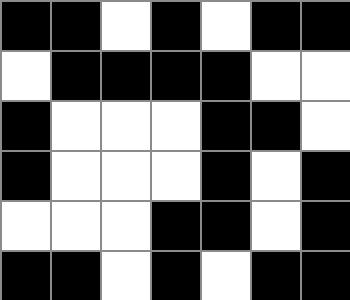[["black", "black", "white", "black", "white", "black", "black"], ["white", "black", "black", "black", "black", "white", "white"], ["black", "white", "white", "white", "black", "black", "white"], ["black", "white", "white", "white", "black", "white", "black"], ["white", "white", "white", "black", "black", "white", "black"], ["black", "black", "white", "black", "white", "black", "black"]]